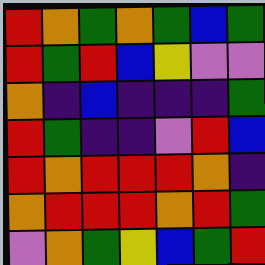[["red", "orange", "green", "orange", "green", "blue", "green"], ["red", "green", "red", "blue", "yellow", "violet", "violet"], ["orange", "indigo", "blue", "indigo", "indigo", "indigo", "green"], ["red", "green", "indigo", "indigo", "violet", "red", "blue"], ["red", "orange", "red", "red", "red", "orange", "indigo"], ["orange", "red", "red", "red", "orange", "red", "green"], ["violet", "orange", "green", "yellow", "blue", "green", "red"]]